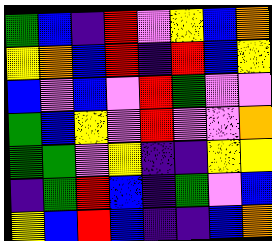[["green", "blue", "indigo", "red", "violet", "yellow", "blue", "orange"], ["yellow", "orange", "blue", "red", "indigo", "red", "blue", "yellow"], ["blue", "violet", "blue", "violet", "red", "green", "violet", "violet"], ["green", "blue", "yellow", "violet", "red", "violet", "violet", "orange"], ["green", "green", "violet", "yellow", "indigo", "indigo", "yellow", "yellow"], ["indigo", "green", "red", "blue", "indigo", "green", "violet", "blue"], ["yellow", "blue", "red", "blue", "indigo", "indigo", "blue", "orange"]]